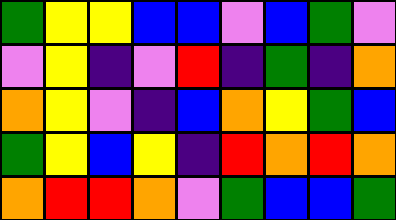[["green", "yellow", "yellow", "blue", "blue", "violet", "blue", "green", "violet"], ["violet", "yellow", "indigo", "violet", "red", "indigo", "green", "indigo", "orange"], ["orange", "yellow", "violet", "indigo", "blue", "orange", "yellow", "green", "blue"], ["green", "yellow", "blue", "yellow", "indigo", "red", "orange", "red", "orange"], ["orange", "red", "red", "orange", "violet", "green", "blue", "blue", "green"]]